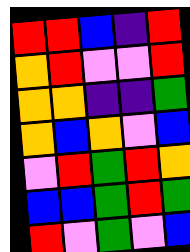[["red", "red", "blue", "indigo", "red"], ["orange", "red", "violet", "violet", "red"], ["orange", "orange", "indigo", "indigo", "green"], ["orange", "blue", "orange", "violet", "blue"], ["violet", "red", "green", "red", "orange"], ["blue", "blue", "green", "red", "green"], ["red", "violet", "green", "violet", "blue"]]